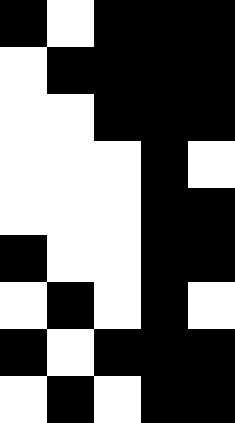[["black", "white", "black", "black", "black"], ["white", "black", "black", "black", "black"], ["white", "white", "black", "black", "black"], ["white", "white", "white", "black", "white"], ["white", "white", "white", "black", "black"], ["black", "white", "white", "black", "black"], ["white", "black", "white", "black", "white"], ["black", "white", "black", "black", "black"], ["white", "black", "white", "black", "black"]]